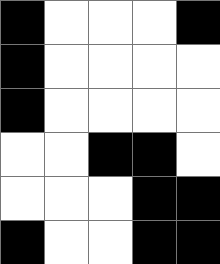[["black", "white", "white", "white", "black"], ["black", "white", "white", "white", "white"], ["black", "white", "white", "white", "white"], ["white", "white", "black", "black", "white"], ["white", "white", "white", "black", "black"], ["black", "white", "white", "black", "black"]]